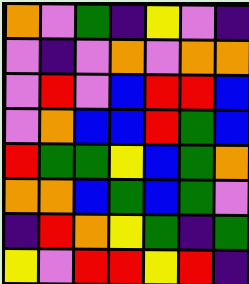[["orange", "violet", "green", "indigo", "yellow", "violet", "indigo"], ["violet", "indigo", "violet", "orange", "violet", "orange", "orange"], ["violet", "red", "violet", "blue", "red", "red", "blue"], ["violet", "orange", "blue", "blue", "red", "green", "blue"], ["red", "green", "green", "yellow", "blue", "green", "orange"], ["orange", "orange", "blue", "green", "blue", "green", "violet"], ["indigo", "red", "orange", "yellow", "green", "indigo", "green"], ["yellow", "violet", "red", "red", "yellow", "red", "indigo"]]